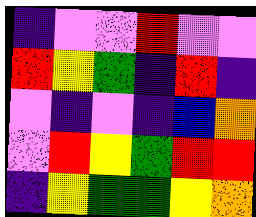[["indigo", "violet", "violet", "red", "violet", "violet"], ["red", "yellow", "green", "indigo", "red", "indigo"], ["violet", "indigo", "violet", "indigo", "blue", "orange"], ["violet", "red", "yellow", "green", "red", "red"], ["indigo", "yellow", "green", "green", "yellow", "orange"]]